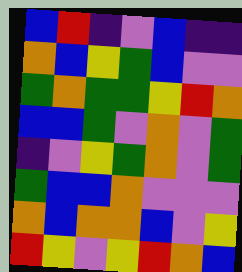[["blue", "red", "indigo", "violet", "blue", "indigo", "indigo"], ["orange", "blue", "yellow", "green", "blue", "violet", "violet"], ["green", "orange", "green", "green", "yellow", "red", "orange"], ["blue", "blue", "green", "violet", "orange", "violet", "green"], ["indigo", "violet", "yellow", "green", "orange", "violet", "green"], ["green", "blue", "blue", "orange", "violet", "violet", "violet"], ["orange", "blue", "orange", "orange", "blue", "violet", "yellow"], ["red", "yellow", "violet", "yellow", "red", "orange", "blue"]]